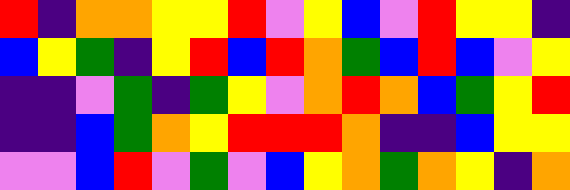[["red", "indigo", "orange", "orange", "yellow", "yellow", "red", "violet", "yellow", "blue", "violet", "red", "yellow", "yellow", "indigo"], ["blue", "yellow", "green", "indigo", "yellow", "red", "blue", "red", "orange", "green", "blue", "red", "blue", "violet", "yellow"], ["indigo", "indigo", "violet", "green", "indigo", "green", "yellow", "violet", "orange", "red", "orange", "blue", "green", "yellow", "red"], ["indigo", "indigo", "blue", "green", "orange", "yellow", "red", "red", "red", "orange", "indigo", "indigo", "blue", "yellow", "yellow"], ["violet", "violet", "blue", "red", "violet", "green", "violet", "blue", "yellow", "orange", "green", "orange", "yellow", "indigo", "orange"]]